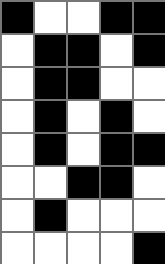[["black", "white", "white", "black", "black"], ["white", "black", "black", "white", "black"], ["white", "black", "black", "white", "white"], ["white", "black", "white", "black", "white"], ["white", "black", "white", "black", "black"], ["white", "white", "black", "black", "white"], ["white", "black", "white", "white", "white"], ["white", "white", "white", "white", "black"]]